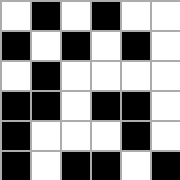[["white", "black", "white", "black", "white", "white"], ["black", "white", "black", "white", "black", "white"], ["white", "black", "white", "white", "white", "white"], ["black", "black", "white", "black", "black", "white"], ["black", "white", "white", "white", "black", "white"], ["black", "white", "black", "black", "white", "black"]]